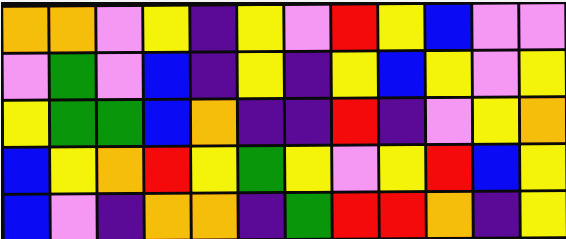[["orange", "orange", "violet", "yellow", "indigo", "yellow", "violet", "red", "yellow", "blue", "violet", "violet"], ["violet", "green", "violet", "blue", "indigo", "yellow", "indigo", "yellow", "blue", "yellow", "violet", "yellow"], ["yellow", "green", "green", "blue", "orange", "indigo", "indigo", "red", "indigo", "violet", "yellow", "orange"], ["blue", "yellow", "orange", "red", "yellow", "green", "yellow", "violet", "yellow", "red", "blue", "yellow"], ["blue", "violet", "indigo", "orange", "orange", "indigo", "green", "red", "red", "orange", "indigo", "yellow"]]